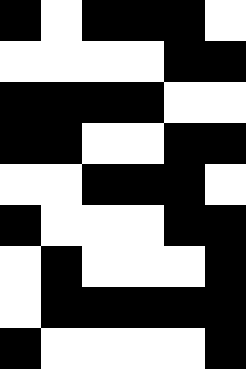[["black", "white", "black", "black", "black", "white"], ["white", "white", "white", "white", "black", "black"], ["black", "black", "black", "black", "white", "white"], ["black", "black", "white", "white", "black", "black"], ["white", "white", "black", "black", "black", "white"], ["black", "white", "white", "white", "black", "black"], ["white", "black", "white", "white", "white", "black"], ["white", "black", "black", "black", "black", "black"], ["black", "white", "white", "white", "white", "black"]]